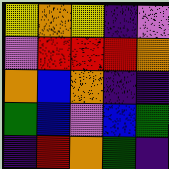[["yellow", "orange", "yellow", "indigo", "violet"], ["violet", "red", "red", "red", "orange"], ["orange", "blue", "orange", "indigo", "indigo"], ["green", "blue", "violet", "blue", "green"], ["indigo", "red", "orange", "green", "indigo"]]